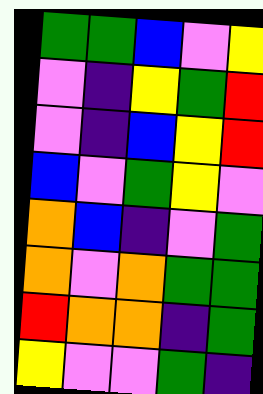[["green", "green", "blue", "violet", "yellow"], ["violet", "indigo", "yellow", "green", "red"], ["violet", "indigo", "blue", "yellow", "red"], ["blue", "violet", "green", "yellow", "violet"], ["orange", "blue", "indigo", "violet", "green"], ["orange", "violet", "orange", "green", "green"], ["red", "orange", "orange", "indigo", "green"], ["yellow", "violet", "violet", "green", "indigo"]]